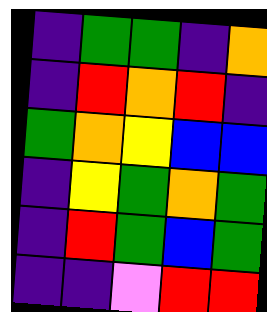[["indigo", "green", "green", "indigo", "orange"], ["indigo", "red", "orange", "red", "indigo"], ["green", "orange", "yellow", "blue", "blue"], ["indigo", "yellow", "green", "orange", "green"], ["indigo", "red", "green", "blue", "green"], ["indigo", "indigo", "violet", "red", "red"]]